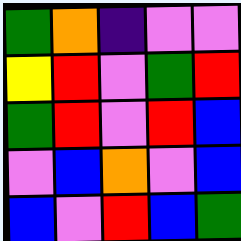[["green", "orange", "indigo", "violet", "violet"], ["yellow", "red", "violet", "green", "red"], ["green", "red", "violet", "red", "blue"], ["violet", "blue", "orange", "violet", "blue"], ["blue", "violet", "red", "blue", "green"]]